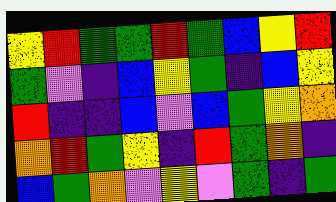[["yellow", "red", "green", "green", "red", "green", "blue", "yellow", "red"], ["green", "violet", "indigo", "blue", "yellow", "green", "indigo", "blue", "yellow"], ["red", "indigo", "indigo", "blue", "violet", "blue", "green", "yellow", "orange"], ["orange", "red", "green", "yellow", "indigo", "red", "green", "orange", "indigo"], ["blue", "green", "orange", "violet", "yellow", "violet", "green", "indigo", "green"]]